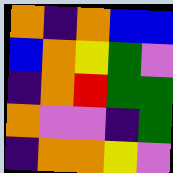[["orange", "indigo", "orange", "blue", "blue"], ["blue", "orange", "yellow", "green", "violet"], ["indigo", "orange", "red", "green", "green"], ["orange", "violet", "violet", "indigo", "green"], ["indigo", "orange", "orange", "yellow", "violet"]]